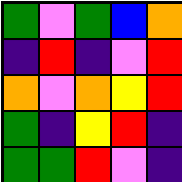[["green", "violet", "green", "blue", "orange"], ["indigo", "red", "indigo", "violet", "red"], ["orange", "violet", "orange", "yellow", "red"], ["green", "indigo", "yellow", "red", "indigo"], ["green", "green", "red", "violet", "indigo"]]